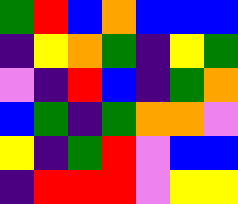[["green", "red", "blue", "orange", "blue", "blue", "blue"], ["indigo", "yellow", "orange", "green", "indigo", "yellow", "green"], ["violet", "indigo", "red", "blue", "indigo", "green", "orange"], ["blue", "green", "indigo", "green", "orange", "orange", "violet"], ["yellow", "indigo", "green", "red", "violet", "blue", "blue"], ["indigo", "red", "red", "red", "violet", "yellow", "yellow"]]